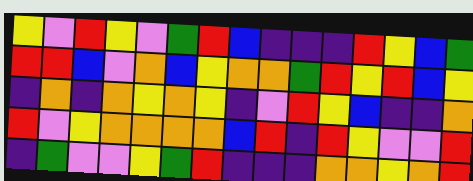[["yellow", "violet", "red", "yellow", "violet", "green", "red", "blue", "indigo", "indigo", "indigo", "red", "yellow", "blue", "green"], ["red", "red", "blue", "violet", "orange", "blue", "yellow", "orange", "orange", "green", "red", "yellow", "red", "blue", "yellow"], ["indigo", "orange", "indigo", "orange", "yellow", "orange", "yellow", "indigo", "violet", "red", "yellow", "blue", "indigo", "indigo", "orange"], ["red", "violet", "yellow", "orange", "orange", "orange", "orange", "blue", "red", "indigo", "red", "yellow", "violet", "violet", "red"], ["indigo", "green", "violet", "violet", "yellow", "green", "red", "indigo", "indigo", "indigo", "orange", "orange", "yellow", "orange", "red"]]